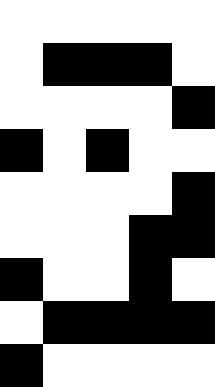[["white", "white", "white", "white", "white"], ["white", "black", "black", "black", "white"], ["white", "white", "white", "white", "black"], ["black", "white", "black", "white", "white"], ["white", "white", "white", "white", "black"], ["white", "white", "white", "black", "black"], ["black", "white", "white", "black", "white"], ["white", "black", "black", "black", "black"], ["black", "white", "white", "white", "white"]]